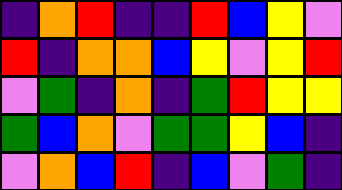[["indigo", "orange", "red", "indigo", "indigo", "red", "blue", "yellow", "violet"], ["red", "indigo", "orange", "orange", "blue", "yellow", "violet", "yellow", "red"], ["violet", "green", "indigo", "orange", "indigo", "green", "red", "yellow", "yellow"], ["green", "blue", "orange", "violet", "green", "green", "yellow", "blue", "indigo"], ["violet", "orange", "blue", "red", "indigo", "blue", "violet", "green", "indigo"]]